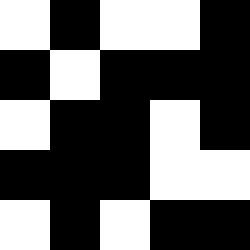[["white", "black", "white", "white", "black"], ["black", "white", "black", "black", "black"], ["white", "black", "black", "white", "black"], ["black", "black", "black", "white", "white"], ["white", "black", "white", "black", "black"]]